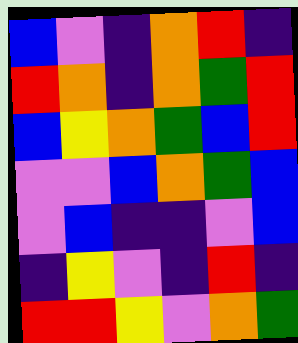[["blue", "violet", "indigo", "orange", "red", "indigo"], ["red", "orange", "indigo", "orange", "green", "red"], ["blue", "yellow", "orange", "green", "blue", "red"], ["violet", "violet", "blue", "orange", "green", "blue"], ["violet", "blue", "indigo", "indigo", "violet", "blue"], ["indigo", "yellow", "violet", "indigo", "red", "indigo"], ["red", "red", "yellow", "violet", "orange", "green"]]